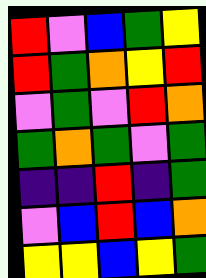[["red", "violet", "blue", "green", "yellow"], ["red", "green", "orange", "yellow", "red"], ["violet", "green", "violet", "red", "orange"], ["green", "orange", "green", "violet", "green"], ["indigo", "indigo", "red", "indigo", "green"], ["violet", "blue", "red", "blue", "orange"], ["yellow", "yellow", "blue", "yellow", "green"]]